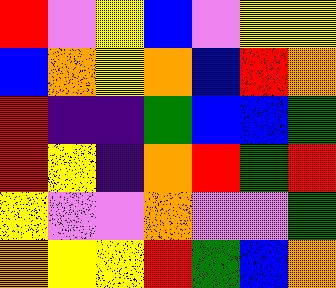[["red", "violet", "yellow", "blue", "violet", "yellow", "yellow"], ["blue", "orange", "yellow", "orange", "blue", "red", "orange"], ["red", "indigo", "indigo", "green", "blue", "blue", "green"], ["red", "yellow", "indigo", "orange", "red", "green", "red"], ["yellow", "violet", "violet", "orange", "violet", "violet", "green"], ["orange", "yellow", "yellow", "red", "green", "blue", "orange"]]